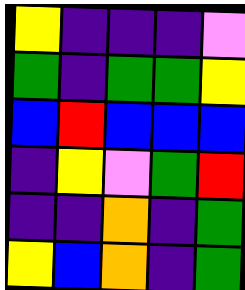[["yellow", "indigo", "indigo", "indigo", "violet"], ["green", "indigo", "green", "green", "yellow"], ["blue", "red", "blue", "blue", "blue"], ["indigo", "yellow", "violet", "green", "red"], ["indigo", "indigo", "orange", "indigo", "green"], ["yellow", "blue", "orange", "indigo", "green"]]